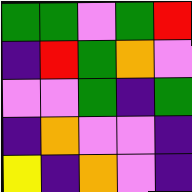[["green", "green", "violet", "green", "red"], ["indigo", "red", "green", "orange", "violet"], ["violet", "violet", "green", "indigo", "green"], ["indigo", "orange", "violet", "violet", "indigo"], ["yellow", "indigo", "orange", "violet", "indigo"]]